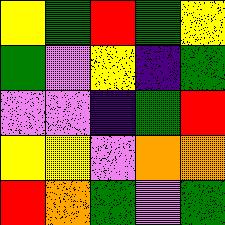[["yellow", "green", "red", "green", "yellow"], ["green", "violet", "yellow", "indigo", "green"], ["violet", "violet", "indigo", "green", "red"], ["yellow", "yellow", "violet", "orange", "orange"], ["red", "orange", "green", "violet", "green"]]